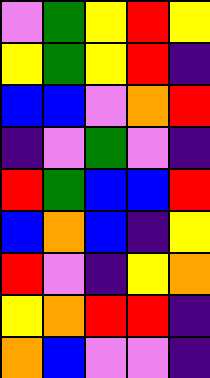[["violet", "green", "yellow", "red", "yellow"], ["yellow", "green", "yellow", "red", "indigo"], ["blue", "blue", "violet", "orange", "red"], ["indigo", "violet", "green", "violet", "indigo"], ["red", "green", "blue", "blue", "red"], ["blue", "orange", "blue", "indigo", "yellow"], ["red", "violet", "indigo", "yellow", "orange"], ["yellow", "orange", "red", "red", "indigo"], ["orange", "blue", "violet", "violet", "indigo"]]